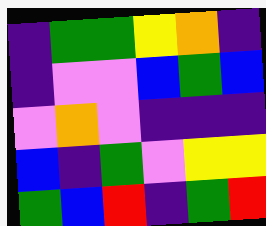[["indigo", "green", "green", "yellow", "orange", "indigo"], ["indigo", "violet", "violet", "blue", "green", "blue"], ["violet", "orange", "violet", "indigo", "indigo", "indigo"], ["blue", "indigo", "green", "violet", "yellow", "yellow"], ["green", "blue", "red", "indigo", "green", "red"]]